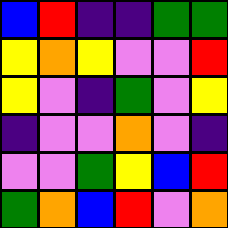[["blue", "red", "indigo", "indigo", "green", "green"], ["yellow", "orange", "yellow", "violet", "violet", "red"], ["yellow", "violet", "indigo", "green", "violet", "yellow"], ["indigo", "violet", "violet", "orange", "violet", "indigo"], ["violet", "violet", "green", "yellow", "blue", "red"], ["green", "orange", "blue", "red", "violet", "orange"]]